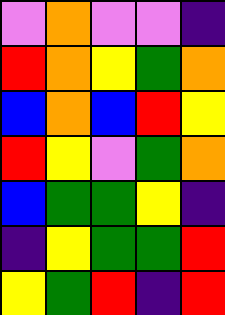[["violet", "orange", "violet", "violet", "indigo"], ["red", "orange", "yellow", "green", "orange"], ["blue", "orange", "blue", "red", "yellow"], ["red", "yellow", "violet", "green", "orange"], ["blue", "green", "green", "yellow", "indigo"], ["indigo", "yellow", "green", "green", "red"], ["yellow", "green", "red", "indigo", "red"]]